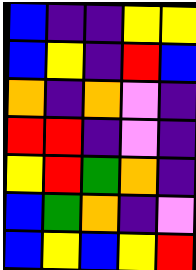[["blue", "indigo", "indigo", "yellow", "yellow"], ["blue", "yellow", "indigo", "red", "blue"], ["orange", "indigo", "orange", "violet", "indigo"], ["red", "red", "indigo", "violet", "indigo"], ["yellow", "red", "green", "orange", "indigo"], ["blue", "green", "orange", "indigo", "violet"], ["blue", "yellow", "blue", "yellow", "red"]]